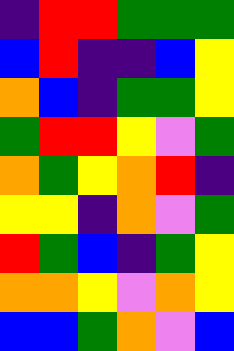[["indigo", "red", "red", "green", "green", "green"], ["blue", "red", "indigo", "indigo", "blue", "yellow"], ["orange", "blue", "indigo", "green", "green", "yellow"], ["green", "red", "red", "yellow", "violet", "green"], ["orange", "green", "yellow", "orange", "red", "indigo"], ["yellow", "yellow", "indigo", "orange", "violet", "green"], ["red", "green", "blue", "indigo", "green", "yellow"], ["orange", "orange", "yellow", "violet", "orange", "yellow"], ["blue", "blue", "green", "orange", "violet", "blue"]]